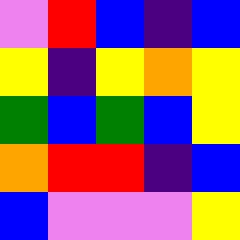[["violet", "red", "blue", "indigo", "blue"], ["yellow", "indigo", "yellow", "orange", "yellow"], ["green", "blue", "green", "blue", "yellow"], ["orange", "red", "red", "indigo", "blue"], ["blue", "violet", "violet", "violet", "yellow"]]